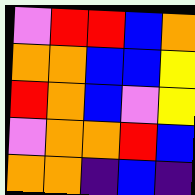[["violet", "red", "red", "blue", "orange"], ["orange", "orange", "blue", "blue", "yellow"], ["red", "orange", "blue", "violet", "yellow"], ["violet", "orange", "orange", "red", "blue"], ["orange", "orange", "indigo", "blue", "indigo"]]